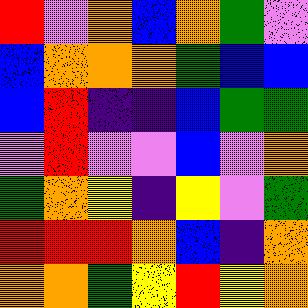[["red", "violet", "orange", "blue", "orange", "green", "violet"], ["blue", "orange", "orange", "orange", "green", "blue", "blue"], ["blue", "red", "indigo", "indigo", "blue", "green", "green"], ["violet", "red", "violet", "violet", "blue", "violet", "orange"], ["green", "orange", "yellow", "indigo", "yellow", "violet", "green"], ["red", "red", "red", "orange", "blue", "indigo", "orange"], ["orange", "orange", "green", "yellow", "red", "yellow", "orange"]]